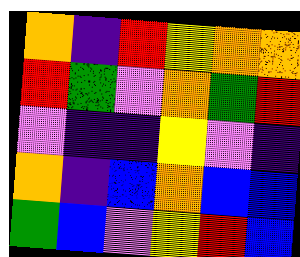[["orange", "indigo", "red", "yellow", "orange", "orange"], ["red", "green", "violet", "orange", "green", "red"], ["violet", "indigo", "indigo", "yellow", "violet", "indigo"], ["orange", "indigo", "blue", "orange", "blue", "blue"], ["green", "blue", "violet", "yellow", "red", "blue"]]